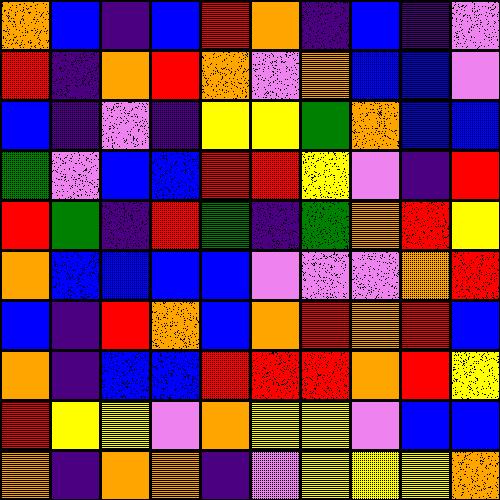[["orange", "blue", "indigo", "blue", "red", "orange", "indigo", "blue", "indigo", "violet"], ["red", "indigo", "orange", "red", "orange", "violet", "orange", "blue", "blue", "violet"], ["blue", "indigo", "violet", "indigo", "yellow", "yellow", "green", "orange", "blue", "blue"], ["green", "violet", "blue", "blue", "red", "red", "yellow", "violet", "indigo", "red"], ["red", "green", "indigo", "red", "green", "indigo", "green", "orange", "red", "yellow"], ["orange", "blue", "blue", "blue", "blue", "violet", "violet", "violet", "orange", "red"], ["blue", "indigo", "red", "orange", "blue", "orange", "red", "orange", "red", "blue"], ["orange", "indigo", "blue", "blue", "red", "red", "red", "orange", "red", "yellow"], ["red", "yellow", "yellow", "violet", "orange", "yellow", "yellow", "violet", "blue", "blue"], ["orange", "indigo", "orange", "orange", "indigo", "violet", "yellow", "yellow", "yellow", "orange"]]